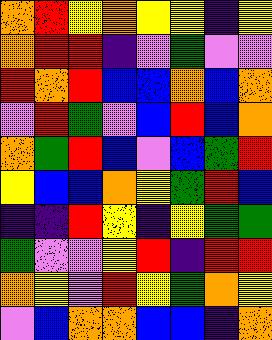[["orange", "red", "yellow", "orange", "yellow", "yellow", "indigo", "yellow"], ["orange", "red", "red", "indigo", "violet", "green", "violet", "violet"], ["red", "orange", "red", "blue", "blue", "orange", "blue", "orange"], ["violet", "red", "green", "violet", "blue", "red", "blue", "orange"], ["orange", "green", "red", "blue", "violet", "blue", "green", "red"], ["yellow", "blue", "blue", "orange", "yellow", "green", "red", "blue"], ["indigo", "indigo", "red", "yellow", "indigo", "yellow", "green", "green"], ["green", "violet", "violet", "yellow", "red", "indigo", "red", "red"], ["orange", "yellow", "violet", "red", "yellow", "green", "orange", "yellow"], ["violet", "blue", "orange", "orange", "blue", "blue", "indigo", "orange"]]